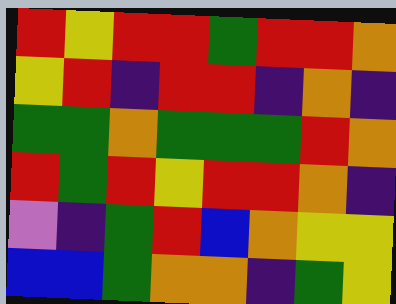[["red", "yellow", "red", "red", "green", "red", "red", "orange"], ["yellow", "red", "indigo", "red", "red", "indigo", "orange", "indigo"], ["green", "green", "orange", "green", "green", "green", "red", "orange"], ["red", "green", "red", "yellow", "red", "red", "orange", "indigo"], ["violet", "indigo", "green", "red", "blue", "orange", "yellow", "yellow"], ["blue", "blue", "green", "orange", "orange", "indigo", "green", "yellow"]]